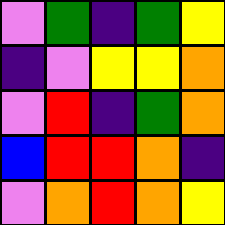[["violet", "green", "indigo", "green", "yellow"], ["indigo", "violet", "yellow", "yellow", "orange"], ["violet", "red", "indigo", "green", "orange"], ["blue", "red", "red", "orange", "indigo"], ["violet", "orange", "red", "orange", "yellow"]]